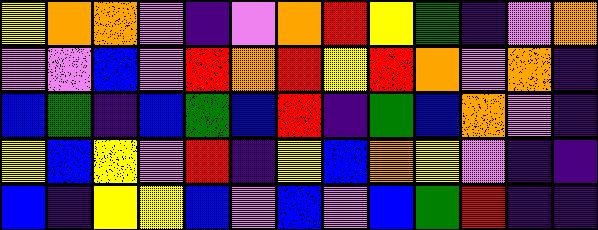[["yellow", "orange", "orange", "violet", "indigo", "violet", "orange", "red", "yellow", "green", "indigo", "violet", "orange"], ["violet", "violet", "blue", "violet", "red", "orange", "red", "yellow", "red", "orange", "violet", "orange", "indigo"], ["blue", "green", "indigo", "blue", "green", "blue", "red", "indigo", "green", "blue", "orange", "violet", "indigo"], ["yellow", "blue", "yellow", "violet", "red", "indigo", "yellow", "blue", "orange", "yellow", "violet", "indigo", "indigo"], ["blue", "indigo", "yellow", "yellow", "blue", "violet", "blue", "violet", "blue", "green", "red", "indigo", "indigo"]]